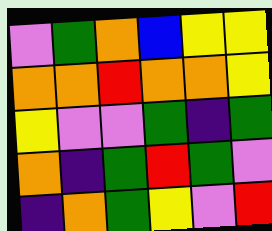[["violet", "green", "orange", "blue", "yellow", "yellow"], ["orange", "orange", "red", "orange", "orange", "yellow"], ["yellow", "violet", "violet", "green", "indigo", "green"], ["orange", "indigo", "green", "red", "green", "violet"], ["indigo", "orange", "green", "yellow", "violet", "red"]]